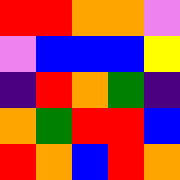[["red", "red", "orange", "orange", "violet"], ["violet", "blue", "blue", "blue", "yellow"], ["indigo", "red", "orange", "green", "indigo"], ["orange", "green", "red", "red", "blue"], ["red", "orange", "blue", "red", "orange"]]